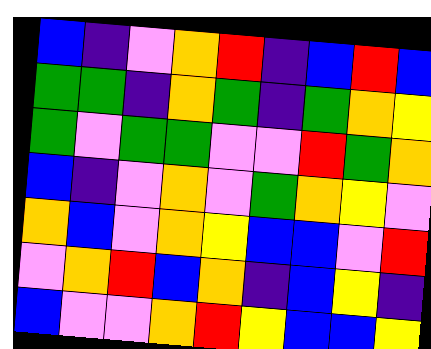[["blue", "indigo", "violet", "orange", "red", "indigo", "blue", "red", "blue"], ["green", "green", "indigo", "orange", "green", "indigo", "green", "orange", "yellow"], ["green", "violet", "green", "green", "violet", "violet", "red", "green", "orange"], ["blue", "indigo", "violet", "orange", "violet", "green", "orange", "yellow", "violet"], ["orange", "blue", "violet", "orange", "yellow", "blue", "blue", "violet", "red"], ["violet", "orange", "red", "blue", "orange", "indigo", "blue", "yellow", "indigo"], ["blue", "violet", "violet", "orange", "red", "yellow", "blue", "blue", "yellow"]]